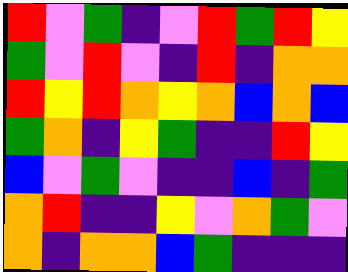[["red", "violet", "green", "indigo", "violet", "red", "green", "red", "yellow"], ["green", "violet", "red", "violet", "indigo", "red", "indigo", "orange", "orange"], ["red", "yellow", "red", "orange", "yellow", "orange", "blue", "orange", "blue"], ["green", "orange", "indigo", "yellow", "green", "indigo", "indigo", "red", "yellow"], ["blue", "violet", "green", "violet", "indigo", "indigo", "blue", "indigo", "green"], ["orange", "red", "indigo", "indigo", "yellow", "violet", "orange", "green", "violet"], ["orange", "indigo", "orange", "orange", "blue", "green", "indigo", "indigo", "indigo"]]